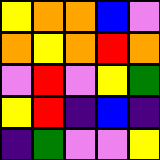[["yellow", "orange", "orange", "blue", "violet"], ["orange", "yellow", "orange", "red", "orange"], ["violet", "red", "violet", "yellow", "green"], ["yellow", "red", "indigo", "blue", "indigo"], ["indigo", "green", "violet", "violet", "yellow"]]